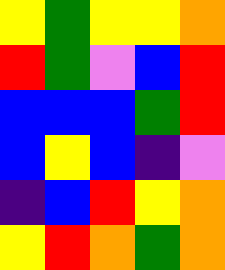[["yellow", "green", "yellow", "yellow", "orange"], ["red", "green", "violet", "blue", "red"], ["blue", "blue", "blue", "green", "red"], ["blue", "yellow", "blue", "indigo", "violet"], ["indigo", "blue", "red", "yellow", "orange"], ["yellow", "red", "orange", "green", "orange"]]